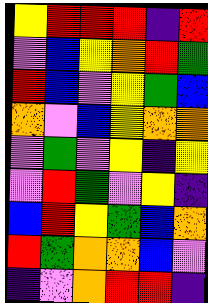[["yellow", "red", "red", "red", "indigo", "red"], ["violet", "blue", "yellow", "orange", "red", "green"], ["red", "blue", "violet", "yellow", "green", "blue"], ["orange", "violet", "blue", "yellow", "orange", "orange"], ["violet", "green", "violet", "yellow", "indigo", "yellow"], ["violet", "red", "green", "violet", "yellow", "indigo"], ["blue", "red", "yellow", "green", "blue", "orange"], ["red", "green", "orange", "orange", "blue", "violet"], ["indigo", "violet", "orange", "red", "red", "indigo"]]